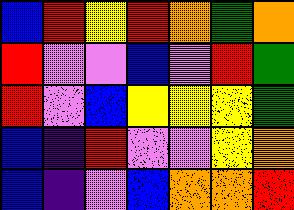[["blue", "red", "yellow", "red", "orange", "green", "orange"], ["red", "violet", "violet", "blue", "violet", "red", "green"], ["red", "violet", "blue", "yellow", "yellow", "yellow", "green"], ["blue", "indigo", "red", "violet", "violet", "yellow", "orange"], ["blue", "indigo", "violet", "blue", "orange", "orange", "red"]]